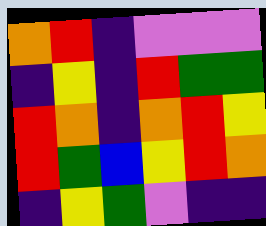[["orange", "red", "indigo", "violet", "violet", "violet"], ["indigo", "yellow", "indigo", "red", "green", "green"], ["red", "orange", "indigo", "orange", "red", "yellow"], ["red", "green", "blue", "yellow", "red", "orange"], ["indigo", "yellow", "green", "violet", "indigo", "indigo"]]